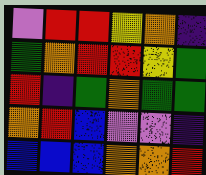[["violet", "red", "red", "yellow", "orange", "indigo"], ["green", "orange", "red", "red", "yellow", "green"], ["red", "indigo", "green", "orange", "green", "green"], ["orange", "red", "blue", "violet", "violet", "indigo"], ["blue", "blue", "blue", "orange", "orange", "red"]]